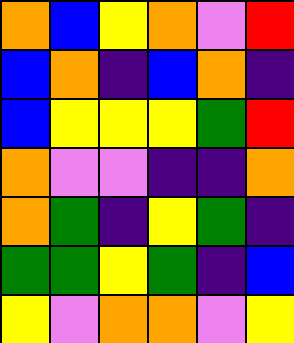[["orange", "blue", "yellow", "orange", "violet", "red"], ["blue", "orange", "indigo", "blue", "orange", "indigo"], ["blue", "yellow", "yellow", "yellow", "green", "red"], ["orange", "violet", "violet", "indigo", "indigo", "orange"], ["orange", "green", "indigo", "yellow", "green", "indigo"], ["green", "green", "yellow", "green", "indigo", "blue"], ["yellow", "violet", "orange", "orange", "violet", "yellow"]]